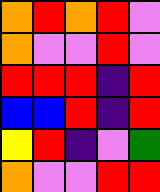[["orange", "red", "orange", "red", "violet"], ["orange", "violet", "violet", "red", "violet"], ["red", "red", "red", "indigo", "red"], ["blue", "blue", "red", "indigo", "red"], ["yellow", "red", "indigo", "violet", "green"], ["orange", "violet", "violet", "red", "red"]]